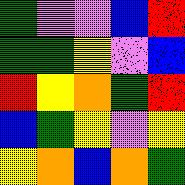[["green", "violet", "violet", "blue", "red"], ["green", "green", "yellow", "violet", "blue"], ["red", "yellow", "orange", "green", "red"], ["blue", "green", "yellow", "violet", "yellow"], ["yellow", "orange", "blue", "orange", "green"]]